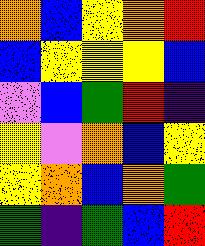[["orange", "blue", "yellow", "orange", "red"], ["blue", "yellow", "yellow", "yellow", "blue"], ["violet", "blue", "green", "red", "indigo"], ["yellow", "violet", "orange", "blue", "yellow"], ["yellow", "orange", "blue", "orange", "green"], ["green", "indigo", "green", "blue", "red"]]